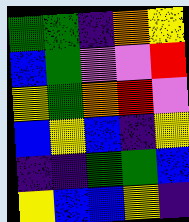[["green", "green", "indigo", "orange", "yellow"], ["blue", "green", "violet", "violet", "red"], ["yellow", "green", "orange", "red", "violet"], ["blue", "yellow", "blue", "indigo", "yellow"], ["indigo", "indigo", "green", "green", "blue"], ["yellow", "blue", "blue", "yellow", "indigo"]]